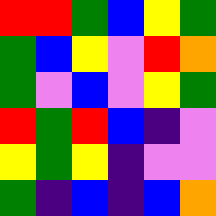[["red", "red", "green", "blue", "yellow", "green"], ["green", "blue", "yellow", "violet", "red", "orange"], ["green", "violet", "blue", "violet", "yellow", "green"], ["red", "green", "red", "blue", "indigo", "violet"], ["yellow", "green", "yellow", "indigo", "violet", "violet"], ["green", "indigo", "blue", "indigo", "blue", "orange"]]